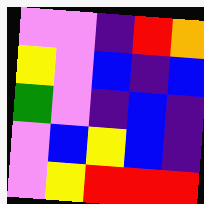[["violet", "violet", "indigo", "red", "orange"], ["yellow", "violet", "blue", "indigo", "blue"], ["green", "violet", "indigo", "blue", "indigo"], ["violet", "blue", "yellow", "blue", "indigo"], ["violet", "yellow", "red", "red", "red"]]